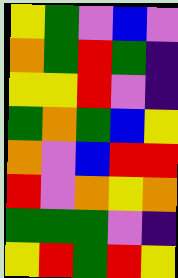[["yellow", "green", "violet", "blue", "violet"], ["orange", "green", "red", "green", "indigo"], ["yellow", "yellow", "red", "violet", "indigo"], ["green", "orange", "green", "blue", "yellow"], ["orange", "violet", "blue", "red", "red"], ["red", "violet", "orange", "yellow", "orange"], ["green", "green", "green", "violet", "indigo"], ["yellow", "red", "green", "red", "yellow"]]